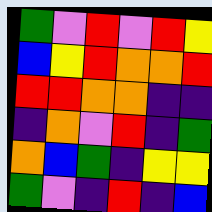[["green", "violet", "red", "violet", "red", "yellow"], ["blue", "yellow", "red", "orange", "orange", "red"], ["red", "red", "orange", "orange", "indigo", "indigo"], ["indigo", "orange", "violet", "red", "indigo", "green"], ["orange", "blue", "green", "indigo", "yellow", "yellow"], ["green", "violet", "indigo", "red", "indigo", "blue"]]